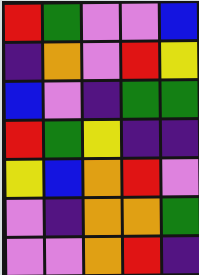[["red", "green", "violet", "violet", "blue"], ["indigo", "orange", "violet", "red", "yellow"], ["blue", "violet", "indigo", "green", "green"], ["red", "green", "yellow", "indigo", "indigo"], ["yellow", "blue", "orange", "red", "violet"], ["violet", "indigo", "orange", "orange", "green"], ["violet", "violet", "orange", "red", "indigo"]]